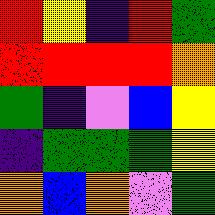[["red", "yellow", "indigo", "red", "green"], ["red", "red", "red", "red", "orange"], ["green", "indigo", "violet", "blue", "yellow"], ["indigo", "green", "green", "green", "yellow"], ["orange", "blue", "orange", "violet", "green"]]